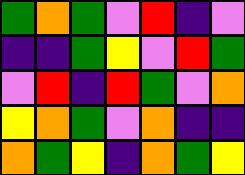[["green", "orange", "green", "violet", "red", "indigo", "violet"], ["indigo", "indigo", "green", "yellow", "violet", "red", "green"], ["violet", "red", "indigo", "red", "green", "violet", "orange"], ["yellow", "orange", "green", "violet", "orange", "indigo", "indigo"], ["orange", "green", "yellow", "indigo", "orange", "green", "yellow"]]